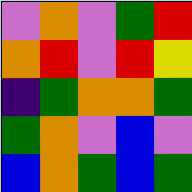[["violet", "orange", "violet", "green", "red"], ["orange", "red", "violet", "red", "yellow"], ["indigo", "green", "orange", "orange", "green"], ["green", "orange", "violet", "blue", "violet"], ["blue", "orange", "green", "blue", "green"]]